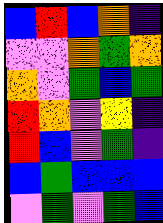[["blue", "red", "blue", "orange", "indigo"], ["violet", "violet", "orange", "green", "orange"], ["orange", "violet", "green", "blue", "green"], ["red", "orange", "violet", "yellow", "indigo"], ["red", "blue", "violet", "green", "indigo"], ["blue", "green", "blue", "blue", "blue"], ["violet", "green", "violet", "green", "blue"]]